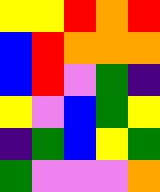[["yellow", "yellow", "red", "orange", "red"], ["blue", "red", "orange", "orange", "orange"], ["blue", "red", "violet", "green", "indigo"], ["yellow", "violet", "blue", "green", "yellow"], ["indigo", "green", "blue", "yellow", "green"], ["green", "violet", "violet", "violet", "orange"]]